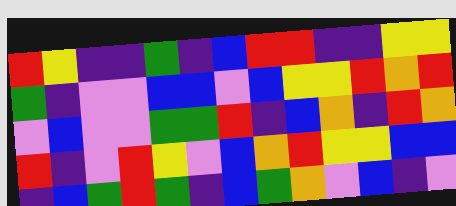[["red", "yellow", "indigo", "indigo", "green", "indigo", "blue", "red", "red", "indigo", "indigo", "yellow", "yellow"], ["green", "indigo", "violet", "violet", "blue", "blue", "violet", "blue", "yellow", "yellow", "red", "orange", "red"], ["violet", "blue", "violet", "violet", "green", "green", "red", "indigo", "blue", "orange", "indigo", "red", "orange"], ["red", "indigo", "violet", "red", "yellow", "violet", "blue", "orange", "red", "yellow", "yellow", "blue", "blue"], ["indigo", "blue", "green", "red", "green", "indigo", "blue", "green", "orange", "violet", "blue", "indigo", "violet"]]